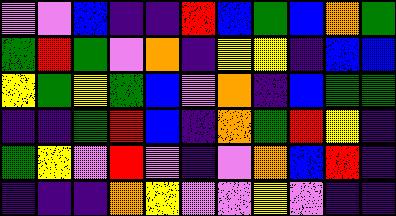[["violet", "violet", "blue", "indigo", "indigo", "red", "blue", "green", "blue", "orange", "green"], ["green", "red", "green", "violet", "orange", "indigo", "yellow", "yellow", "indigo", "blue", "blue"], ["yellow", "green", "yellow", "green", "blue", "violet", "orange", "indigo", "blue", "green", "green"], ["indigo", "indigo", "green", "red", "blue", "indigo", "orange", "green", "red", "yellow", "indigo"], ["green", "yellow", "violet", "red", "violet", "indigo", "violet", "orange", "blue", "red", "indigo"], ["indigo", "indigo", "indigo", "orange", "yellow", "violet", "violet", "yellow", "violet", "indigo", "indigo"]]